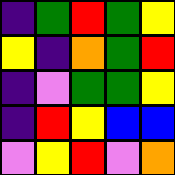[["indigo", "green", "red", "green", "yellow"], ["yellow", "indigo", "orange", "green", "red"], ["indigo", "violet", "green", "green", "yellow"], ["indigo", "red", "yellow", "blue", "blue"], ["violet", "yellow", "red", "violet", "orange"]]